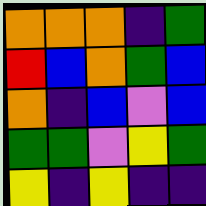[["orange", "orange", "orange", "indigo", "green"], ["red", "blue", "orange", "green", "blue"], ["orange", "indigo", "blue", "violet", "blue"], ["green", "green", "violet", "yellow", "green"], ["yellow", "indigo", "yellow", "indigo", "indigo"]]